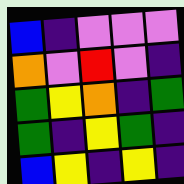[["blue", "indigo", "violet", "violet", "violet"], ["orange", "violet", "red", "violet", "indigo"], ["green", "yellow", "orange", "indigo", "green"], ["green", "indigo", "yellow", "green", "indigo"], ["blue", "yellow", "indigo", "yellow", "indigo"]]